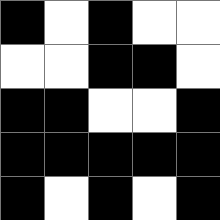[["black", "white", "black", "white", "white"], ["white", "white", "black", "black", "white"], ["black", "black", "white", "white", "black"], ["black", "black", "black", "black", "black"], ["black", "white", "black", "white", "black"]]